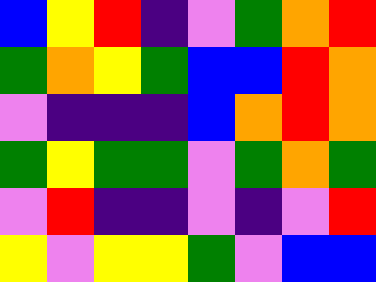[["blue", "yellow", "red", "indigo", "violet", "green", "orange", "red"], ["green", "orange", "yellow", "green", "blue", "blue", "red", "orange"], ["violet", "indigo", "indigo", "indigo", "blue", "orange", "red", "orange"], ["green", "yellow", "green", "green", "violet", "green", "orange", "green"], ["violet", "red", "indigo", "indigo", "violet", "indigo", "violet", "red"], ["yellow", "violet", "yellow", "yellow", "green", "violet", "blue", "blue"]]